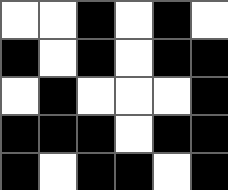[["white", "white", "black", "white", "black", "white"], ["black", "white", "black", "white", "black", "black"], ["white", "black", "white", "white", "white", "black"], ["black", "black", "black", "white", "black", "black"], ["black", "white", "black", "black", "white", "black"]]